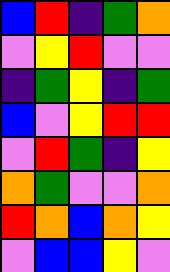[["blue", "red", "indigo", "green", "orange"], ["violet", "yellow", "red", "violet", "violet"], ["indigo", "green", "yellow", "indigo", "green"], ["blue", "violet", "yellow", "red", "red"], ["violet", "red", "green", "indigo", "yellow"], ["orange", "green", "violet", "violet", "orange"], ["red", "orange", "blue", "orange", "yellow"], ["violet", "blue", "blue", "yellow", "violet"]]